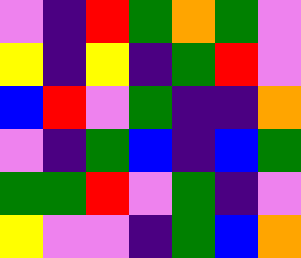[["violet", "indigo", "red", "green", "orange", "green", "violet"], ["yellow", "indigo", "yellow", "indigo", "green", "red", "violet"], ["blue", "red", "violet", "green", "indigo", "indigo", "orange"], ["violet", "indigo", "green", "blue", "indigo", "blue", "green"], ["green", "green", "red", "violet", "green", "indigo", "violet"], ["yellow", "violet", "violet", "indigo", "green", "blue", "orange"]]